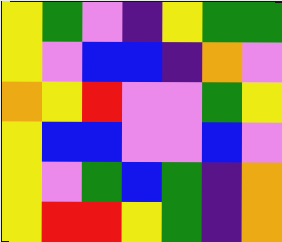[["yellow", "green", "violet", "indigo", "yellow", "green", "green"], ["yellow", "violet", "blue", "blue", "indigo", "orange", "violet"], ["orange", "yellow", "red", "violet", "violet", "green", "yellow"], ["yellow", "blue", "blue", "violet", "violet", "blue", "violet"], ["yellow", "violet", "green", "blue", "green", "indigo", "orange"], ["yellow", "red", "red", "yellow", "green", "indigo", "orange"]]